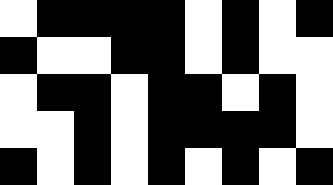[["white", "black", "black", "black", "black", "white", "black", "white", "black"], ["black", "white", "white", "black", "black", "white", "black", "white", "white"], ["white", "black", "black", "white", "black", "black", "white", "black", "white"], ["white", "white", "black", "white", "black", "black", "black", "black", "white"], ["black", "white", "black", "white", "black", "white", "black", "white", "black"]]